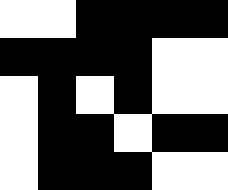[["white", "white", "black", "black", "black", "black"], ["black", "black", "black", "black", "white", "white"], ["white", "black", "white", "black", "white", "white"], ["white", "black", "black", "white", "black", "black"], ["white", "black", "black", "black", "white", "white"]]